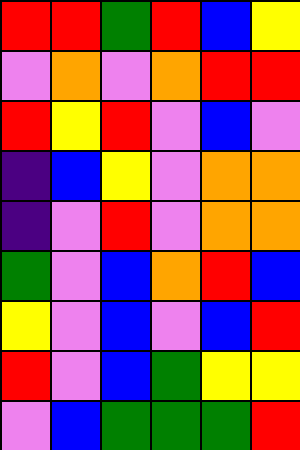[["red", "red", "green", "red", "blue", "yellow"], ["violet", "orange", "violet", "orange", "red", "red"], ["red", "yellow", "red", "violet", "blue", "violet"], ["indigo", "blue", "yellow", "violet", "orange", "orange"], ["indigo", "violet", "red", "violet", "orange", "orange"], ["green", "violet", "blue", "orange", "red", "blue"], ["yellow", "violet", "blue", "violet", "blue", "red"], ["red", "violet", "blue", "green", "yellow", "yellow"], ["violet", "blue", "green", "green", "green", "red"]]